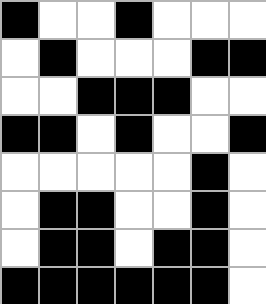[["black", "white", "white", "black", "white", "white", "white"], ["white", "black", "white", "white", "white", "black", "black"], ["white", "white", "black", "black", "black", "white", "white"], ["black", "black", "white", "black", "white", "white", "black"], ["white", "white", "white", "white", "white", "black", "white"], ["white", "black", "black", "white", "white", "black", "white"], ["white", "black", "black", "white", "black", "black", "white"], ["black", "black", "black", "black", "black", "black", "white"]]